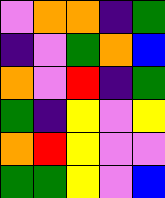[["violet", "orange", "orange", "indigo", "green"], ["indigo", "violet", "green", "orange", "blue"], ["orange", "violet", "red", "indigo", "green"], ["green", "indigo", "yellow", "violet", "yellow"], ["orange", "red", "yellow", "violet", "violet"], ["green", "green", "yellow", "violet", "blue"]]